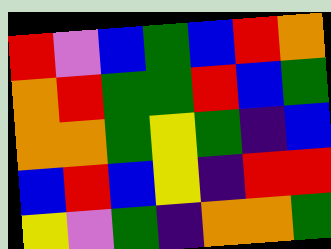[["red", "violet", "blue", "green", "blue", "red", "orange"], ["orange", "red", "green", "green", "red", "blue", "green"], ["orange", "orange", "green", "yellow", "green", "indigo", "blue"], ["blue", "red", "blue", "yellow", "indigo", "red", "red"], ["yellow", "violet", "green", "indigo", "orange", "orange", "green"]]